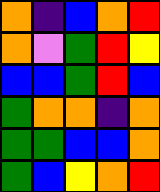[["orange", "indigo", "blue", "orange", "red"], ["orange", "violet", "green", "red", "yellow"], ["blue", "blue", "green", "red", "blue"], ["green", "orange", "orange", "indigo", "orange"], ["green", "green", "blue", "blue", "orange"], ["green", "blue", "yellow", "orange", "red"]]